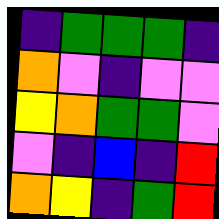[["indigo", "green", "green", "green", "indigo"], ["orange", "violet", "indigo", "violet", "violet"], ["yellow", "orange", "green", "green", "violet"], ["violet", "indigo", "blue", "indigo", "red"], ["orange", "yellow", "indigo", "green", "red"]]